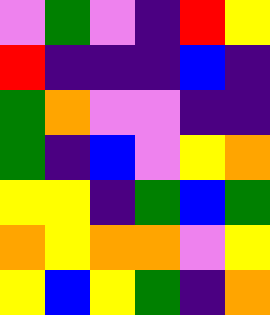[["violet", "green", "violet", "indigo", "red", "yellow"], ["red", "indigo", "indigo", "indigo", "blue", "indigo"], ["green", "orange", "violet", "violet", "indigo", "indigo"], ["green", "indigo", "blue", "violet", "yellow", "orange"], ["yellow", "yellow", "indigo", "green", "blue", "green"], ["orange", "yellow", "orange", "orange", "violet", "yellow"], ["yellow", "blue", "yellow", "green", "indigo", "orange"]]